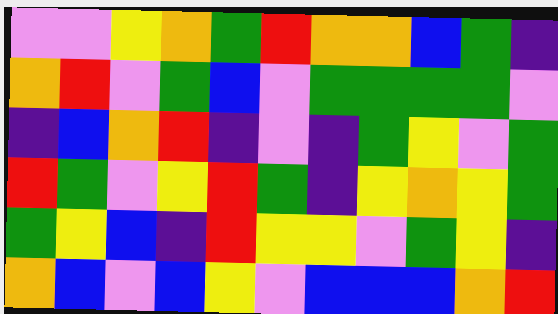[["violet", "violet", "yellow", "orange", "green", "red", "orange", "orange", "blue", "green", "indigo"], ["orange", "red", "violet", "green", "blue", "violet", "green", "green", "green", "green", "violet"], ["indigo", "blue", "orange", "red", "indigo", "violet", "indigo", "green", "yellow", "violet", "green"], ["red", "green", "violet", "yellow", "red", "green", "indigo", "yellow", "orange", "yellow", "green"], ["green", "yellow", "blue", "indigo", "red", "yellow", "yellow", "violet", "green", "yellow", "indigo"], ["orange", "blue", "violet", "blue", "yellow", "violet", "blue", "blue", "blue", "orange", "red"]]